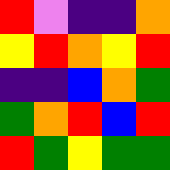[["red", "violet", "indigo", "indigo", "orange"], ["yellow", "red", "orange", "yellow", "red"], ["indigo", "indigo", "blue", "orange", "green"], ["green", "orange", "red", "blue", "red"], ["red", "green", "yellow", "green", "green"]]